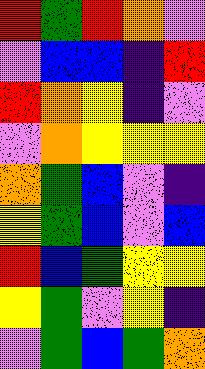[["red", "green", "red", "orange", "violet"], ["violet", "blue", "blue", "indigo", "red"], ["red", "orange", "yellow", "indigo", "violet"], ["violet", "orange", "yellow", "yellow", "yellow"], ["orange", "green", "blue", "violet", "indigo"], ["yellow", "green", "blue", "violet", "blue"], ["red", "blue", "green", "yellow", "yellow"], ["yellow", "green", "violet", "yellow", "indigo"], ["violet", "green", "blue", "green", "orange"]]